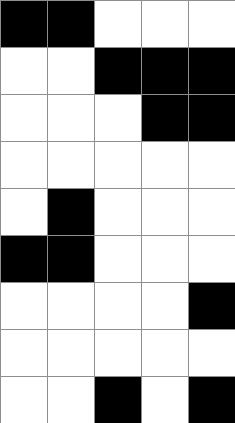[["black", "black", "white", "white", "white"], ["white", "white", "black", "black", "black"], ["white", "white", "white", "black", "black"], ["white", "white", "white", "white", "white"], ["white", "black", "white", "white", "white"], ["black", "black", "white", "white", "white"], ["white", "white", "white", "white", "black"], ["white", "white", "white", "white", "white"], ["white", "white", "black", "white", "black"]]